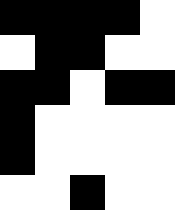[["black", "black", "black", "black", "white"], ["white", "black", "black", "white", "white"], ["black", "black", "white", "black", "black"], ["black", "white", "white", "white", "white"], ["black", "white", "white", "white", "white"], ["white", "white", "black", "white", "white"]]